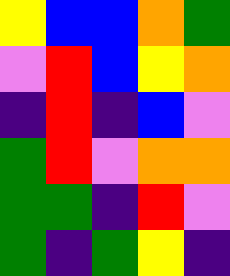[["yellow", "blue", "blue", "orange", "green"], ["violet", "red", "blue", "yellow", "orange"], ["indigo", "red", "indigo", "blue", "violet"], ["green", "red", "violet", "orange", "orange"], ["green", "green", "indigo", "red", "violet"], ["green", "indigo", "green", "yellow", "indigo"]]